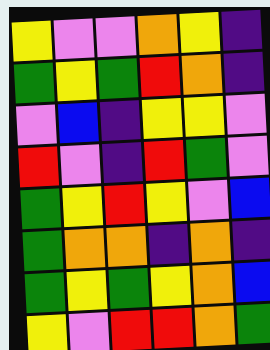[["yellow", "violet", "violet", "orange", "yellow", "indigo"], ["green", "yellow", "green", "red", "orange", "indigo"], ["violet", "blue", "indigo", "yellow", "yellow", "violet"], ["red", "violet", "indigo", "red", "green", "violet"], ["green", "yellow", "red", "yellow", "violet", "blue"], ["green", "orange", "orange", "indigo", "orange", "indigo"], ["green", "yellow", "green", "yellow", "orange", "blue"], ["yellow", "violet", "red", "red", "orange", "green"]]